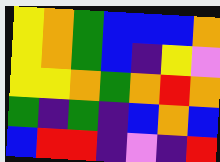[["yellow", "orange", "green", "blue", "blue", "blue", "orange"], ["yellow", "orange", "green", "blue", "indigo", "yellow", "violet"], ["yellow", "yellow", "orange", "green", "orange", "red", "orange"], ["green", "indigo", "green", "indigo", "blue", "orange", "blue"], ["blue", "red", "red", "indigo", "violet", "indigo", "red"]]